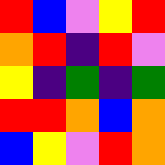[["red", "blue", "violet", "yellow", "red"], ["orange", "red", "indigo", "red", "violet"], ["yellow", "indigo", "green", "indigo", "green"], ["red", "red", "orange", "blue", "orange"], ["blue", "yellow", "violet", "red", "orange"]]